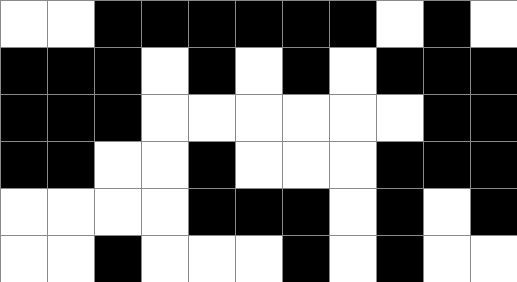[["white", "white", "black", "black", "black", "black", "black", "black", "white", "black", "white"], ["black", "black", "black", "white", "black", "white", "black", "white", "black", "black", "black"], ["black", "black", "black", "white", "white", "white", "white", "white", "white", "black", "black"], ["black", "black", "white", "white", "black", "white", "white", "white", "black", "black", "black"], ["white", "white", "white", "white", "black", "black", "black", "white", "black", "white", "black"], ["white", "white", "black", "white", "white", "white", "black", "white", "black", "white", "white"]]